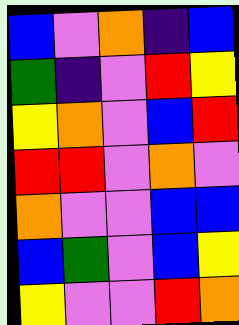[["blue", "violet", "orange", "indigo", "blue"], ["green", "indigo", "violet", "red", "yellow"], ["yellow", "orange", "violet", "blue", "red"], ["red", "red", "violet", "orange", "violet"], ["orange", "violet", "violet", "blue", "blue"], ["blue", "green", "violet", "blue", "yellow"], ["yellow", "violet", "violet", "red", "orange"]]